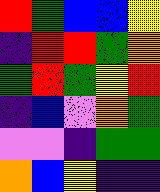[["red", "green", "blue", "blue", "yellow"], ["indigo", "red", "red", "green", "orange"], ["green", "red", "green", "yellow", "red"], ["indigo", "blue", "violet", "orange", "green"], ["violet", "violet", "indigo", "green", "green"], ["orange", "blue", "yellow", "indigo", "indigo"]]